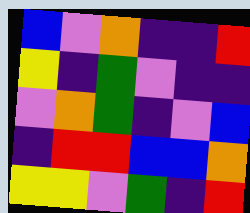[["blue", "violet", "orange", "indigo", "indigo", "red"], ["yellow", "indigo", "green", "violet", "indigo", "indigo"], ["violet", "orange", "green", "indigo", "violet", "blue"], ["indigo", "red", "red", "blue", "blue", "orange"], ["yellow", "yellow", "violet", "green", "indigo", "red"]]